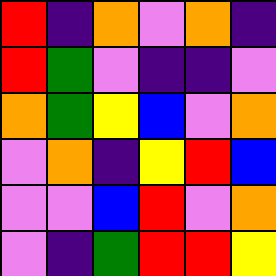[["red", "indigo", "orange", "violet", "orange", "indigo"], ["red", "green", "violet", "indigo", "indigo", "violet"], ["orange", "green", "yellow", "blue", "violet", "orange"], ["violet", "orange", "indigo", "yellow", "red", "blue"], ["violet", "violet", "blue", "red", "violet", "orange"], ["violet", "indigo", "green", "red", "red", "yellow"]]